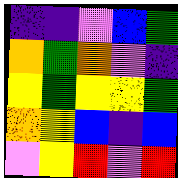[["indigo", "indigo", "violet", "blue", "green"], ["orange", "green", "orange", "violet", "indigo"], ["yellow", "green", "yellow", "yellow", "green"], ["orange", "yellow", "blue", "indigo", "blue"], ["violet", "yellow", "red", "violet", "red"]]